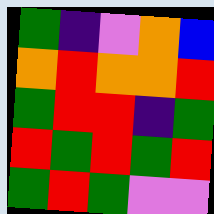[["green", "indigo", "violet", "orange", "blue"], ["orange", "red", "orange", "orange", "red"], ["green", "red", "red", "indigo", "green"], ["red", "green", "red", "green", "red"], ["green", "red", "green", "violet", "violet"]]